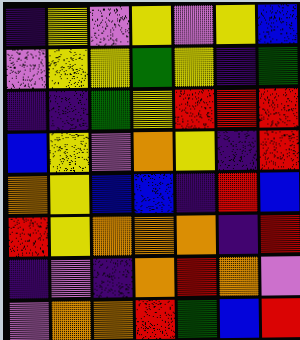[["indigo", "yellow", "violet", "yellow", "violet", "yellow", "blue"], ["violet", "yellow", "yellow", "green", "yellow", "indigo", "green"], ["indigo", "indigo", "green", "yellow", "red", "red", "red"], ["blue", "yellow", "violet", "orange", "yellow", "indigo", "red"], ["orange", "yellow", "blue", "blue", "indigo", "red", "blue"], ["red", "yellow", "orange", "orange", "orange", "indigo", "red"], ["indigo", "violet", "indigo", "orange", "red", "orange", "violet"], ["violet", "orange", "orange", "red", "green", "blue", "red"]]